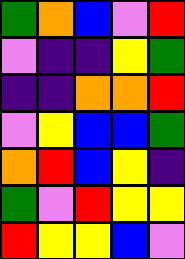[["green", "orange", "blue", "violet", "red"], ["violet", "indigo", "indigo", "yellow", "green"], ["indigo", "indigo", "orange", "orange", "red"], ["violet", "yellow", "blue", "blue", "green"], ["orange", "red", "blue", "yellow", "indigo"], ["green", "violet", "red", "yellow", "yellow"], ["red", "yellow", "yellow", "blue", "violet"]]